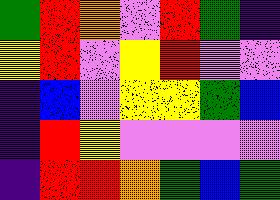[["green", "red", "orange", "violet", "red", "green", "indigo"], ["yellow", "red", "violet", "yellow", "red", "violet", "violet"], ["indigo", "blue", "violet", "yellow", "yellow", "green", "blue"], ["indigo", "red", "yellow", "violet", "violet", "violet", "violet"], ["indigo", "red", "red", "orange", "green", "blue", "green"]]